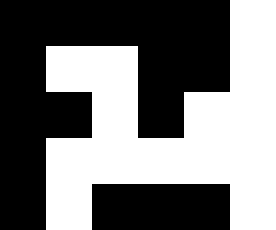[["black", "black", "black", "black", "black", "white"], ["black", "white", "white", "black", "black", "white"], ["black", "black", "white", "black", "white", "white"], ["black", "white", "white", "white", "white", "white"], ["black", "white", "black", "black", "black", "white"]]